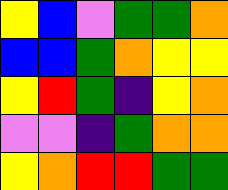[["yellow", "blue", "violet", "green", "green", "orange"], ["blue", "blue", "green", "orange", "yellow", "yellow"], ["yellow", "red", "green", "indigo", "yellow", "orange"], ["violet", "violet", "indigo", "green", "orange", "orange"], ["yellow", "orange", "red", "red", "green", "green"]]